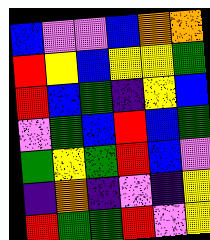[["blue", "violet", "violet", "blue", "orange", "orange"], ["red", "yellow", "blue", "yellow", "yellow", "green"], ["red", "blue", "green", "indigo", "yellow", "blue"], ["violet", "green", "blue", "red", "blue", "green"], ["green", "yellow", "green", "red", "blue", "violet"], ["indigo", "orange", "indigo", "violet", "indigo", "yellow"], ["red", "green", "green", "red", "violet", "yellow"]]